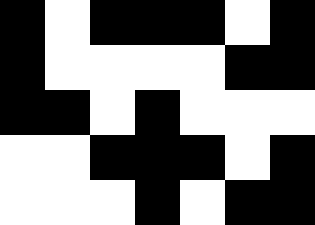[["black", "white", "black", "black", "black", "white", "black"], ["black", "white", "white", "white", "white", "black", "black"], ["black", "black", "white", "black", "white", "white", "white"], ["white", "white", "black", "black", "black", "white", "black"], ["white", "white", "white", "black", "white", "black", "black"]]